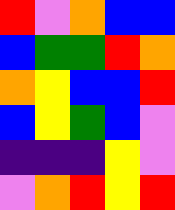[["red", "violet", "orange", "blue", "blue"], ["blue", "green", "green", "red", "orange"], ["orange", "yellow", "blue", "blue", "red"], ["blue", "yellow", "green", "blue", "violet"], ["indigo", "indigo", "indigo", "yellow", "violet"], ["violet", "orange", "red", "yellow", "red"]]